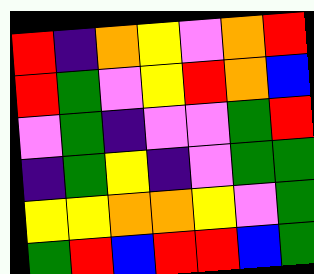[["red", "indigo", "orange", "yellow", "violet", "orange", "red"], ["red", "green", "violet", "yellow", "red", "orange", "blue"], ["violet", "green", "indigo", "violet", "violet", "green", "red"], ["indigo", "green", "yellow", "indigo", "violet", "green", "green"], ["yellow", "yellow", "orange", "orange", "yellow", "violet", "green"], ["green", "red", "blue", "red", "red", "blue", "green"]]